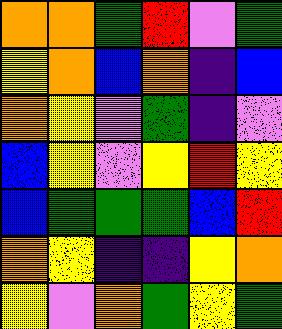[["orange", "orange", "green", "red", "violet", "green"], ["yellow", "orange", "blue", "orange", "indigo", "blue"], ["orange", "yellow", "violet", "green", "indigo", "violet"], ["blue", "yellow", "violet", "yellow", "red", "yellow"], ["blue", "green", "green", "green", "blue", "red"], ["orange", "yellow", "indigo", "indigo", "yellow", "orange"], ["yellow", "violet", "orange", "green", "yellow", "green"]]